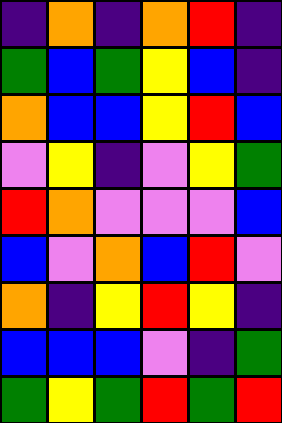[["indigo", "orange", "indigo", "orange", "red", "indigo"], ["green", "blue", "green", "yellow", "blue", "indigo"], ["orange", "blue", "blue", "yellow", "red", "blue"], ["violet", "yellow", "indigo", "violet", "yellow", "green"], ["red", "orange", "violet", "violet", "violet", "blue"], ["blue", "violet", "orange", "blue", "red", "violet"], ["orange", "indigo", "yellow", "red", "yellow", "indigo"], ["blue", "blue", "blue", "violet", "indigo", "green"], ["green", "yellow", "green", "red", "green", "red"]]